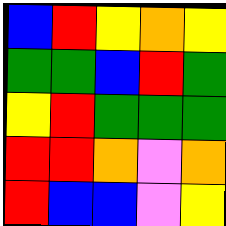[["blue", "red", "yellow", "orange", "yellow"], ["green", "green", "blue", "red", "green"], ["yellow", "red", "green", "green", "green"], ["red", "red", "orange", "violet", "orange"], ["red", "blue", "blue", "violet", "yellow"]]